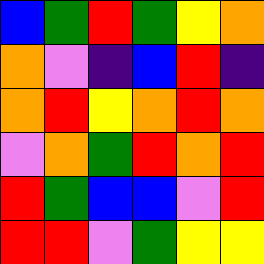[["blue", "green", "red", "green", "yellow", "orange"], ["orange", "violet", "indigo", "blue", "red", "indigo"], ["orange", "red", "yellow", "orange", "red", "orange"], ["violet", "orange", "green", "red", "orange", "red"], ["red", "green", "blue", "blue", "violet", "red"], ["red", "red", "violet", "green", "yellow", "yellow"]]